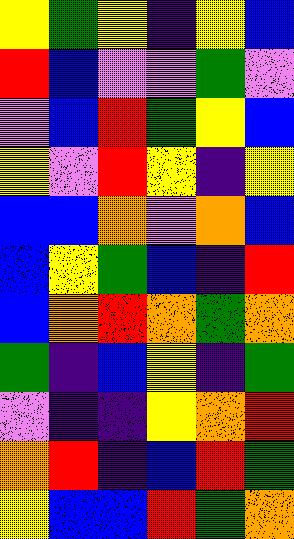[["yellow", "green", "yellow", "indigo", "yellow", "blue"], ["red", "blue", "violet", "violet", "green", "violet"], ["violet", "blue", "red", "green", "yellow", "blue"], ["yellow", "violet", "red", "yellow", "indigo", "yellow"], ["blue", "blue", "orange", "violet", "orange", "blue"], ["blue", "yellow", "green", "blue", "indigo", "red"], ["blue", "orange", "red", "orange", "green", "orange"], ["green", "indigo", "blue", "yellow", "indigo", "green"], ["violet", "indigo", "indigo", "yellow", "orange", "red"], ["orange", "red", "indigo", "blue", "red", "green"], ["yellow", "blue", "blue", "red", "green", "orange"]]